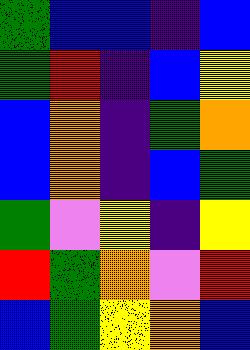[["green", "blue", "blue", "indigo", "blue"], ["green", "red", "indigo", "blue", "yellow"], ["blue", "orange", "indigo", "green", "orange"], ["blue", "orange", "indigo", "blue", "green"], ["green", "violet", "yellow", "indigo", "yellow"], ["red", "green", "orange", "violet", "red"], ["blue", "green", "yellow", "orange", "blue"]]